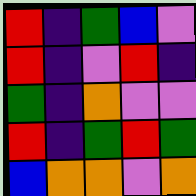[["red", "indigo", "green", "blue", "violet"], ["red", "indigo", "violet", "red", "indigo"], ["green", "indigo", "orange", "violet", "violet"], ["red", "indigo", "green", "red", "green"], ["blue", "orange", "orange", "violet", "orange"]]